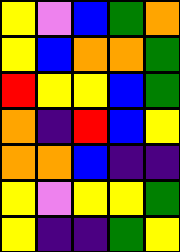[["yellow", "violet", "blue", "green", "orange"], ["yellow", "blue", "orange", "orange", "green"], ["red", "yellow", "yellow", "blue", "green"], ["orange", "indigo", "red", "blue", "yellow"], ["orange", "orange", "blue", "indigo", "indigo"], ["yellow", "violet", "yellow", "yellow", "green"], ["yellow", "indigo", "indigo", "green", "yellow"]]